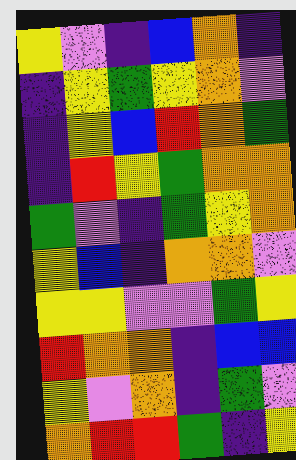[["yellow", "violet", "indigo", "blue", "orange", "indigo"], ["indigo", "yellow", "green", "yellow", "orange", "violet"], ["indigo", "yellow", "blue", "red", "orange", "green"], ["indigo", "red", "yellow", "green", "orange", "orange"], ["green", "violet", "indigo", "green", "yellow", "orange"], ["yellow", "blue", "indigo", "orange", "orange", "violet"], ["yellow", "yellow", "violet", "violet", "green", "yellow"], ["red", "orange", "orange", "indigo", "blue", "blue"], ["yellow", "violet", "orange", "indigo", "green", "violet"], ["orange", "red", "red", "green", "indigo", "yellow"]]